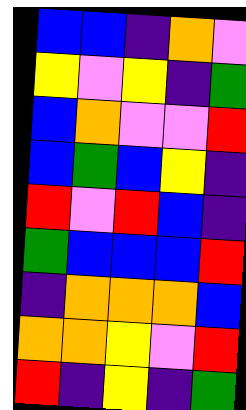[["blue", "blue", "indigo", "orange", "violet"], ["yellow", "violet", "yellow", "indigo", "green"], ["blue", "orange", "violet", "violet", "red"], ["blue", "green", "blue", "yellow", "indigo"], ["red", "violet", "red", "blue", "indigo"], ["green", "blue", "blue", "blue", "red"], ["indigo", "orange", "orange", "orange", "blue"], ["orange", "orange", "yellow", "violet", "red"], ["red", "indigo", "yellow", "indigo", "green"]]